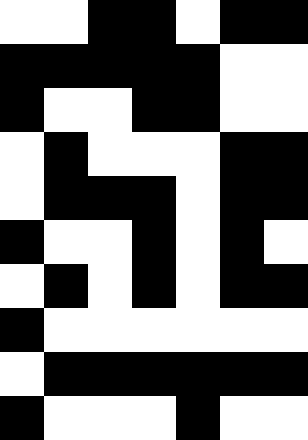[["white", "white", "black", "black", "white", "black", "black"], ["black", "black", "black", "black", "black", "white", "white"], ["black", "white", "white", "black", "black", "white", "white"], ["white", "black", "white", "white", "white", "black", "black"], ["white", "black", "black", "black", "white", "black", "black"], ["black", "white", "white", "black", "white", "black", "white"], ["white", "black", "white", "black", "white", "black", "black"], ["black", "white", "white", "white", "white", "white", "white"], ["white", "black", "black", "black", "black", "black", "black"], ["black", "white", "white", "white", "black", "white", "white"]]